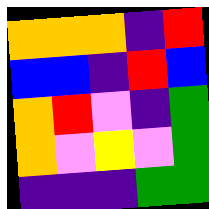[["orange", "orange", "orange", "indigo", "red"], ["blue", "blue", "indigo", "red", "blue"], ["orange", "red", "violet", "indigo", "green"], ["orange", "violet", "yellow", "violet", "green"], ["indigo", "indigo", "indigo", "green", "green"]]